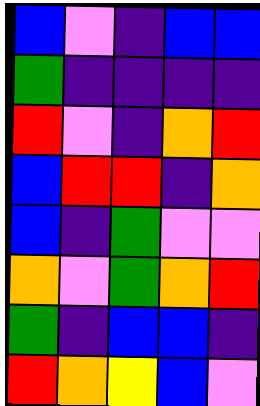[["blue", "violet", "indigo", "blue", "blue"], ["green", "indigo", "indigo", "indigo", "indigo"], ["red", "violet", "indigo", "orange", "red"], ["blue", "red", "red", "indigo", "orange"], ["blue", "indigo", "green", "violet", "violet"], ["orange", "violet", "green", "orange", "red"], ["green", "indigo", "blue", "blue", "indigo"], ["red", "orange", "yellow", "blue", "violet"]]